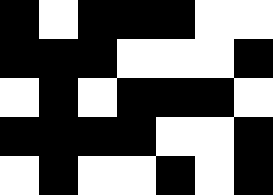[["black", "white", "black", "black", "black", "white", "white"], ["black", "black", "black", "white", "white", "white", "black"], ["white", "black", "white", "black", "black", "black", "white"], ["black", "black", "black", "black", "white", "white", "black"], ["white", "black", "white", "white", "black", "white", "black"]]